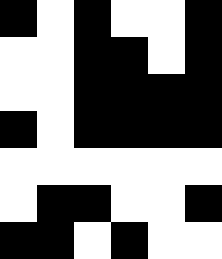[["black", "white", "black", "white", "white", "black"], ["white", "white", "black", "black", "white", "black"], ["white", "white", "black", "black", "black", "black"], ["black", "white", "black", "black", "black", "black"], ["white", "white", "white", "white", "white", "white"], ["white", "black", "black", "white", "white", "black"], ["black", "black", "white", "black", "white", "white"]]